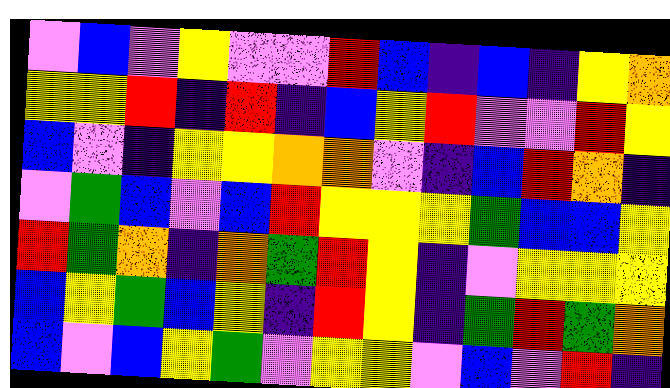[["violet", "blue", "violet", "yellow", "violet", "violet", "red", "blue", "indigo", "blue", "indigo", "yellow", "orange"], ["yellow", "yellow", "red", "indigo", "red", "indigo", "blue", "yellow", "red", "violet", "violet", "red", "yellow"], ["blue", "violet", "indigo", "yellow", "yellow", "orange", "orange", "violet", "indigo", "blue", "red", "orange", "indigo"], ["violet", "green", "blue", "violet", "blue", "red", "yellow", "yellow", "yellow", "green", "blue", "blue", "yellow"], ["red", "green", "orange", "indigo", "orange", "green", "red", "yellow", "indigo", "violet", "yellow", "yellow", "yellow"], ["blue", "yellow", "green", "blue", "yellow", "indigo", "red", "yellow", "indigo", "green", "red", "green", "orange"], ["blue", "violet", "blue", "yellow", "green", "violet", "yellow", "yellow", "violet", "blue", "violet", "red", "indigo"]]